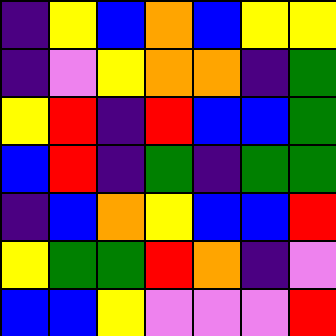[["indigo", "yellow", "blue", "orange", "blue", "yellow", "yellow"], ["indigo", "violet", "yellow", "orange", "orange", "indigo", "green"], ["yellow", "red", "indigo", "red", "blue", "blue", "green"], ["blue", "red", "indigo", "green", "indigo", "green", "green"], ["indigo", "blue", "orange", "yellow", "blue", "blue", "red"], ["yellow", "green", "green", "red", "orange", "indigo", "violet"], ["blue", "blue", "yellow", "violet", "violet", "violet", "red"]]